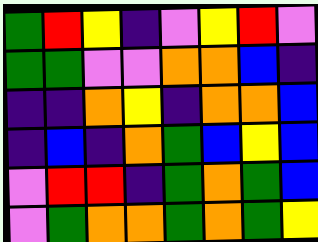[["green", "red", "yellow", "indigo", "violet", "yellow", "red", "violet"], ["green", "green", "violet", "violet", "orange", "orange", "blue", "indigo"], ["indigo", "indigo", "orange", "yellow", "indigo", "orange", "orange", "blue"], ["indigo", "blue", "indigo", "orange", "green", "blue", "yellow", "blue"], ["violet", "red", "red", "indigo", "green", "orange", "green", "blue"], ["violet", "green", "orange", "orange", "green", "orange", "green", "yellow"]]